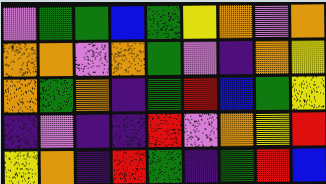[["violet", "green", "green", "blue", "green", "yellow", "orange", "violet", "orange"], ["orange", "orange", "violet", "orange", "green", "violet", "indigo", "orange", "yellow"], ["orange", "green", "orange", "indigo", "green", "red", "blue", "green", "yellow"], ["indigo", "violet", "indigo", "indigo", "red", "violet", "orange", "yellow", "red"], ["yellow", "orange", "indigo", "red", "green", "indigo", "green", "red", "blue"]]